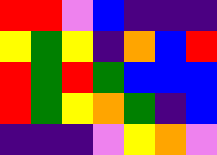[["red", "red", "violet", "blue", "indigo", "indigo", "indigo"], ["yellow", "green", "yellow", "indigo", "orange", "blue", "red"], ["red", "green", "red", "green", "blue", "blue", "blue"], ["red", "green", "yellow", "orange", "green", "indigo", "blue"], ["indigo", "indigo", "indigo", "violet", "yellow", "orange", "violet"]]